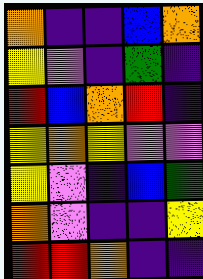[["orange", "indigo", "indigo", "blue", "orange"], ["yellow", "violet", "indigo", "green", "indigo"], ["red", "blue", "orange", "red", "indigo"], ["yellow", "orange", "yellow", "violet", "violet"], ["yellow", "violet", "indigo", "blue", "green"], ["orange", "violet", "indigo", "indigo", "yellow"], ["red", "red", "orange", "indigo", "indigo"]]